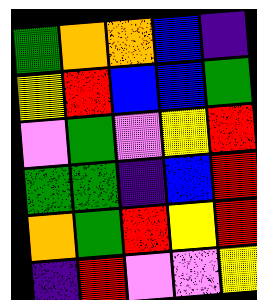[["green", "orange", "orange", "blue", "indigo"], ["yellow", "red", "blue", "blue", "green"], ["violet", "green", "violet", "yellow", "red"], ["green", "green", "indigo", "blue", "red"], ["orange", "green", "red", "yellow", "red"], ["indigo", "red", "violet", "violet", "yellow"]]